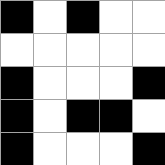[["black", "white", "black", "white", "white"], ["white", "white", "white", "white", "white"], ["black", "white", "white", "white", "black"], ["black", "white", "black", "black", "white"], ["black", "white", "white", "white", "black"]]